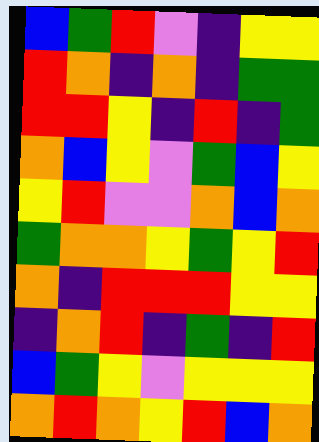[["blue", "green", "red", "violet", "indigo", "yellow", "yellow"], ["red", "orange", "indigo", "orange", "indigo", "green", "green"], ["red", "red", "yellow", "indigo", "red", "indigo", "green"], ["orange", "blue", "yellow", "violet", "green", "blue", "yellow"], ["yellow", "red", "violet", "violet", "orange", "blue", "orange"], ["green", "orange", "orange", "yellow", "green", "yellow", "red"], ["orange", "indigo", "red", "red", "red", "yellow", "yellow"], ["indigo", "orange", "red", "indigo", "green", "indigo", "red"], ["blue", "green", "yellow", "violet", "yellow", "yellow", "yellow"], ["orange", "red", "orange", "yellow", "red", "blue", "orange"]]